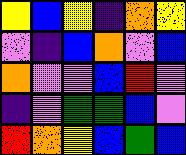[["yellow", "blue", "yellow", "indigo", "orange", "yellow"], ["violet", "indigo", "blue", "orange", "violet", "blue"], ["orange", "violet", "violet", "blue", "red", "violet"], ["indigo", "violet", "green", "green", "blue", "violet"], ["red", "orange", "yellow", "blue", "green", "blue"]]